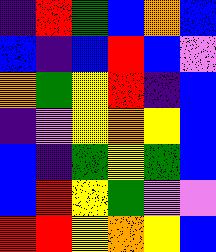[["indigo", "red", "green", "blue", "orange", "blue"], ["blue", "indigo", "blue", "red", "blue", "violet"], ["orange", "green", "yellow", "red", "indigo", "blue"], ["indigo", "violet", "yellow", "orange", "yellow", "blue"], ["blue", "indigo", "green", "yellow", "green", "blue"], ["blue", "red", "yellow", "green", "violet", "violet"], ["red", "red", "yellow", "orange", "yellow", "blue"]]